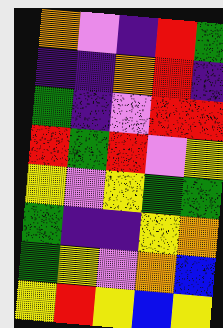[["orange", "violet", "indigo", "red", "green"], ["indigo", "indigo", "orange", "red", "indigo"], ["green", "indigo", "violet", "red", "red"], ["red", "green", "red", "violet", "yellow"], ["yellow", "violet", "yellow", "green", "green"], ["green", "indigo", "indigo", "yellow", "orange"], ["green", "yellow", "violet", "orange", "blue"], ["yellow", "red", "yellow", "blue", "yellow"]]